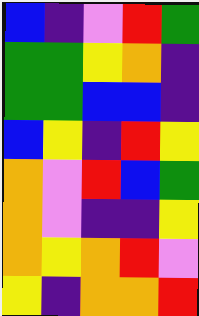[["blue", "indigo", "violet", "red", "green"], ["green", "green", "yellow", "orange", "indigo"], ["green", "green", "blue", "blue", "indigo"], ["blue", "yellow", "indigo", "red", "yellow"], ["orange", "violet", "red", "blue", "green"], ["orange", "violet", "indigo", "indigo", "yellow"], ["orange", "yellow", "orange", "red", "violet"], ["yellow", "indigo", "orange", "orange", "red"]]